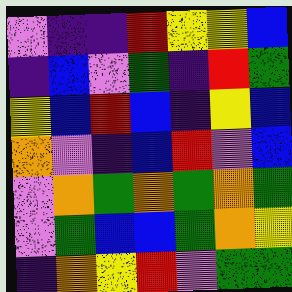[["violet", "indigo", "indigo", "red", "yellow", "yellow", "blue"], ["indigo", "blue", "violet", "green", "indigo", "red", "green"], ["yellow", "blue", "red", "blue", "indigo", "yellow", "blue"], ["orange", "violet", "indigo", "blue", "red", "violet", "blue"], ["violet", "orange", "green", "orange", "green", "orange", "green"], ["violet", "green", "blue", "blue", "green", "orange", "yellow"], ["indigo", "orange", "yellow", "red", "violet", "green", "green"]]